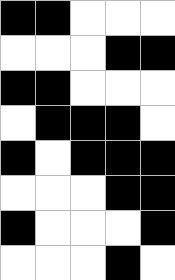[["black", "black", "white", "white", "white"], ["white", "white", "white", "black", "black"], ["black", "black", "white", "white", "white"], ["white", "black", "black", "black", "white"], ["black", "white", "black", "black", "black"], ["white", "white", "white", "black", "black"], ["black", "white", "white", "white", "black"], ["white", "white", "white", "black", "white"]]